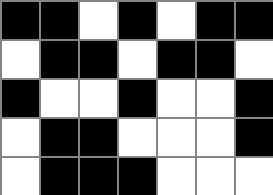[["black", "black", "white", "black", "white", "black", "black"], ["white", "black", "black", "white", "black", "black", "white"], ["black", "white", "white", "black", "white", "white", "black"], ["white", "black", "black", "white", "white", "white", "black"], ["white", "black", "black", "black", "white", "white", "white"]]